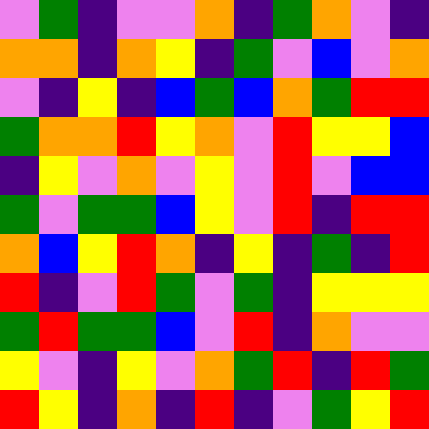[["violet", "green", "indigo", "violet", "violet", "orange", "indigo", "green", "orange", "violet", "indigo"], ["orange", "orange", "indigo", "orange", "yellow", "indigo", "green", "violet", "blue", "violet", "orange"], ["violet", "indigo", "yellow", "indigo", "blue", "green", "blue", "orange", "green", "red", "red"], ["green", "orange", "orange", "red", "yellow", "orange", "violet", "red", "yellow", "yellow", "blue"], ["indigo", "yellow", "violet", "orange", "violet", "yellow", "violet", "red", "violet", "blue", "blue"], ["green", "violet", "green", "green", "blue", "yellow", "violet", "red", "indigo", "red", "red"], ["orange", "blue", "yellow", "red", "orange", "indigo", "yellow", "indigo", "green", "indigo", "red"], ["red", "indigo", "violet", "red", "green", "violet", "green", "indigo", "yellow", "yellow", "yellow"], ["green", "red", "green", "green", "blue", "violet", "red", "indigo", "orange", "violet", "violet"], ["yellow", "violet", "indigo", "yellow", "violet", "orange", "green", "red", "indigo", "red", "green"], ["red", "yellow", "indigo", "orange", "indigo", "red", "indigo", "violet", "green", "yellow", "red"]]